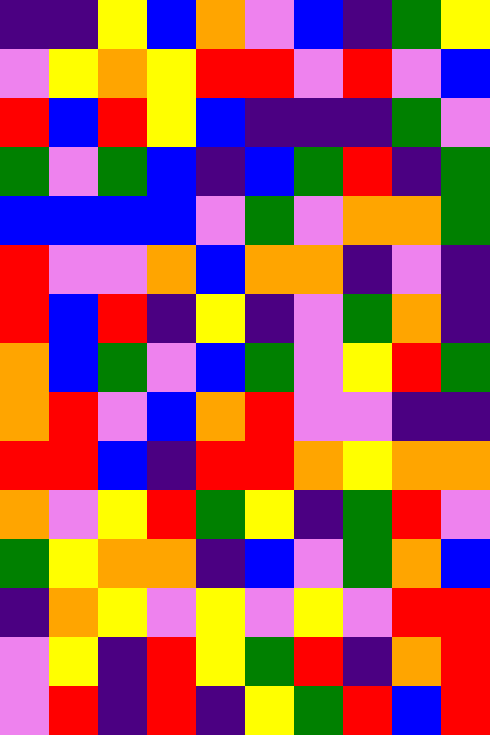[["indigo", "indigo", "yellow", "blue", "orange", "violet", "blue", "indigo", "green", "yellow"], ["violet", "yellow", "orange", "yellow", "red", "red", "violet", "red", "violet", "blue"], ["red", "blue", "red", "yellow", "blue", "indigo", "indigo", "indigo", "green", "violet"], ["green", "violet", "green", "blue", "indigo", "blue", "green", "red", "indigo", "green"], ["blue", "blue", "blue", "blue", "violet", "green", "violet", "orange", "orange", "green"], ["red", "violet", "violet", "orange", "blue", "orange", "orange", "indigo", "violet", "indigo"], ["red", "blue", "red", "indigo", "yellow", "indigo", "violet", "green", "orange", "indigo"], ["orange", "blue", "green", "violet", "blue", "green", "violet", "yellow", "red", "green"], ["orange", "red", "violet", "blue", "orange", "red", "violet", "violet", "indigo", "indigo"], ["red", "red", "blue", "indigo", "red", "red", "orange", "yellow", "orange", "orange"], ["orange", "violet", "yellow", "red", "green", "yellow", "indigo", "green", "red", "violet"], ["green", "yellow", "orange", "orange", "indigo", "blue", "violet", "green", "orange", "blue"], ["indigo", "orange", "yellow", "violet", "yellow", "violet", "yellow", "violet", "red", "red"], ["violet", "yellow", "indigo", "red", "yellow", "green", "red", "indigo", "orange", "red"], ["violet", "red", "indigo", "red", "indigo", "yellow", "green", "red", "blue", "red"]]